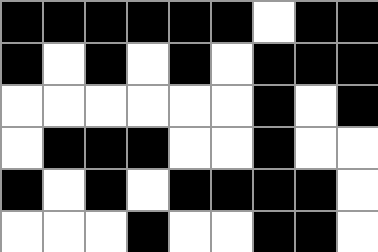[["black", "black", "black", "black", "black", "black", "white", "black", "black"], ["black", "white", "black", "white", "black", "white", "black", "black", "black"], ["white", "white", "white", "white", "white", "white", "black", "white", "black"], ["white", "black", "black", "black", "white", "white", "black", "white", "white"], ["black", "white", "black", "white", "black", "black", "black", "black", "white"], ["white", "white", "white", "black", "white", "white", "black", "black", "white"]]